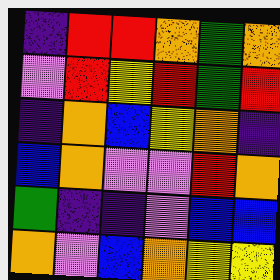[["indigo", "red", "red", "orange", "green", "orange"], ["violet", "red", "yellow", "red", "green", "red"], ["indigo", "orange", "blue", "yellow", "orange", "indigo"], ["blue", "orange", "violet", "violet", "red", "orange"], ["green", "indigo", "indigo", "violet", "blue", "blue"], ["orange", "violet", "blue", "orange", "yellow", "yellow"]]